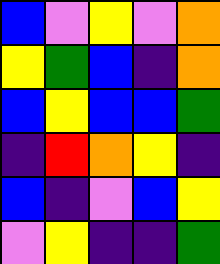[["blue", "violet", "yellow", "violet", "orange"], ["yellow", "green", "blue", "indigo", "orange"], ["blue", "yellow", "blue", "blue", "green"], ["indigo", "red", "orange", "yellow", "indigo"], ["blue", "indigo", "violet", "blue", "yellow"], ["violet", "yellow", "indigo", "indigo", "green"]]